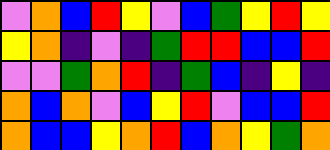[["violet", "orange", "blue", "red", "yellow", "violet", "blue", "green", "yellow", "red", "yellow"], ["yellow", "orange", "indigo", "violet", "indigo", "green", "red", "red", "blue", "blue", "red"], ["violet", "violet", "green", "orange", "red", "indigo", "green", "blue", "indigo", "yellow", "indigo"], ["orange", "blue", "orange", "violet", "blue", "yellow", "red", "violet", "blue", "blue", "red"], ["orange", "blue", "blue", "yellow", "orange", "red", "blue", "orange", "yellow", "green", "orange"]]